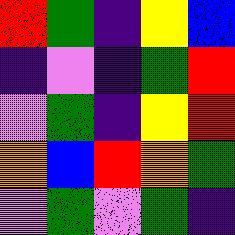[["red", "green", "indigo", "yellow", "blue"], ["indigo", "violet", "indigo", "green", "red"], ["violet", "green", "indigo", "yellow", "red"], ["orange", "blue", "red", "orange", "green"], ["violet", "green", "violet", "green", "indigo"]]